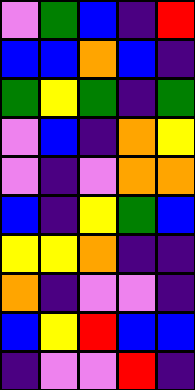[["violet", "green", "blue", "indigo", "red"], ["blue", "blue", "orange", "blue", "indigo"], ["green", "yellow", "green", "indigo", "green"], ["violet", "blue", "indigo", "orange", "yellow"], ["violet", "indigo", "violet", "orange", "orange"], ["blue", "indigo", "yellow", "green", "blue"], ["yellow", "yellow", "orange", "indigo", "indigo"], ["orange", "indigo", "violet", "violet", "indigo"], ["blue", "yellow", "red", "blue", "blue"], ["indigo", "violet", "violet", "red", "indigo"]]